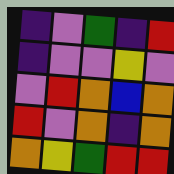[["indigo", "violet", "green", "indigo", "red"], ["indigo", "violet", "violet", "yellow", "violet"], ["violet", "red", "orange", "blue", "orange"], ["red", "violet", "orange", "indigo", "orange"], ["orange", "yellow", "green", "red", "red"]]